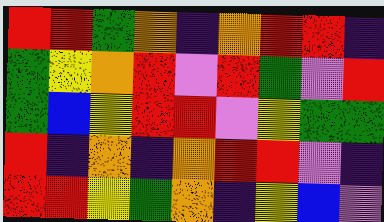[["red", "red", "green", "orange", "indigo", "orange", "red", "red", "indigo"], ["green", "yellow", "orange", "red", "violet", "red", "green", "violet", "red"], ["green", "blue", "yellow", "red", "red", "violet", "yellow", "green", "green"], ["red", "indigo", "orange", "indigo", "orange", "red", "red", "violet", "indigo"], ["red", "red", "yellow", "green", "orange", "indigo", "yellow", "blue", "violet"]]